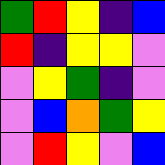[["green", "red", "yellow", "indigo", "blue"], ["red", "indigo", "yellow", "yellow", "violet"], ["violet", "yellow", "green", "indigo", "violet"], ["violet", "blue", "orange", "green", "yellow"], ["violet", "red", "yellow", "violet", "blue"]]